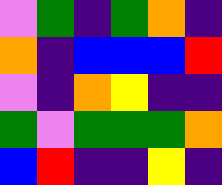[["violet", "green", "indigo", "green", "orange", "indigo"], ["orange", "indigo", "blue", "blue", "blue", "red"], ["violet", "indigo", "orange", "yellow", "indigo", "indigo"], ["green", "violet", "green", "green", "green", "orange"], ["blue", "red", "indigo", "indigo", "yellow", "indigo"]]